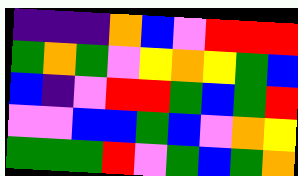[["indigo", "indigo", "indigo", "orange", "blue", "violet", "red", "red", "red"], ["green", "orange", "green", "violet", "yellow", "orange", "yellow", "green", "blue"], ["blue", "indigo", "violet", "red", "red", "green", "blue", "green", "red"], ["violet", "violet", "blue", "blue", "green", "blue", "violet", "orange", "yellow"], ["green", "green", "green", "red", "violet", "green", "blue", "green", "orange"]]